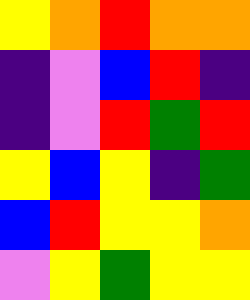[["yellow", "orange", "red", "orange", "orange"], ["indigo", "violet", "blue", "red", "indigo"], ["indigo", "violet", "red", "green", "red"], ["yellow", "blue", "yellow", "indigo", "green"], ["blue", "red", "yellow", "yellow", "orange"], ["violet", "yellow", "green", "yellow", "yellow"]]